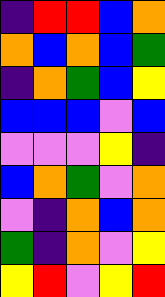[["indigo", "red", "red", "blue", "orange"], ["orange", "blue", "orange", "blue", "green"], ["indigo", "orange", "green", "blue", "yellow"], ["blue", "blue", "blue", "violet", "blue"], ["violet", "violet", "violet", "yellow", "indigo"], ["blue", "orange", "green", "violet", "orange"], ["violet", "indigo", "orange", "blue", "orange"], ["green", "indigo", "orange", "violet", "yellow"], ["yellow", "red", "violet", "yellow", "red"]]